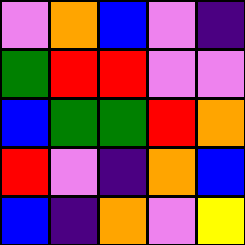[["violet", "orange", "blue", "violet", "indigo"], ["green", "red", "red", "violet", "violet"], ["blue", "green", "green", "red", "orange"], ["red", "violet", "indigo", "orange", "blue"], ["blue", "indigo", "orange", "violet", "yellow"]]